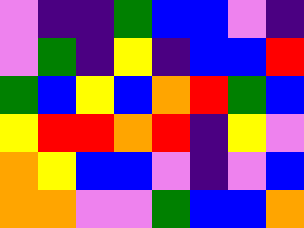[["violet", "indigo", "indigo", "green", "blue", "blue", "violet", "indigo"], ["violet", "green", "indigo", "yellow", "indigo", "blue", "blue", "red"], ["green", "blue", "yellow", "blue", "orange", "red", "green", "blue"], ["yellow", "red", "red", "orange", "red", "indigo", "yellow", "violet"], ["orange", "yellow", "blue", "blue", "violet", "indigo", "violet", "blue"], ["orange", "orange", "violet", "violet", "green", "blue", "blue", "orange"]]